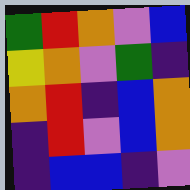[["green", "red", "orange", "violet", "blue"], ["yellow", "orange", "violet", "green", "indigo"], ["orange", "red", "indigo", "blue", "orange"], ["indigo", "red", "violet", "blue", "orange"], ["indigo", "blue", "blue", "indigo", "violet"]]